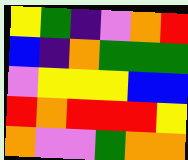[["yellow", "green", "indigo", "violet", "orange", "red"], ["blue", "indigo", "orange", "green", "green", "green"], ["violet", "yellow", "yellow", "yellow", "blue", "blue"], ["red", "orange", "red", "red", "red", "yellow"], ["orange", "violet", "violet", "green", "orange", "orange"]]